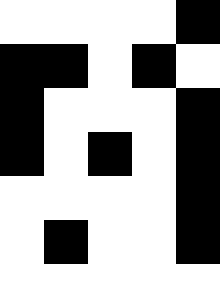[["white", "white", "white", "white", "black"], ["black", "black", "white", "black", "white"], ["black", "white", "white", "white", "black"], ["black", "white", "black", "white", "black"], ["white", "white", "white", "white", "black"], ["white", "black", "white", "white", "black"], ["white", "white", "white", "white", "white"]]